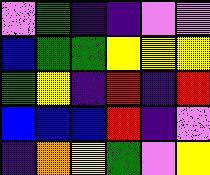[["violet", "green", "indigo", "indigo", "violet", "violet"], ["blue", "green", "green", "yellow", "yellow", "yellow"], ["green", "yellow", "indigo", "red", "indigo", "red"], ["blue", "blue", "blue", "red", "indigo", "violet"], ["indigo", "orange", "yellow", "green", "violet", "yellow"]]